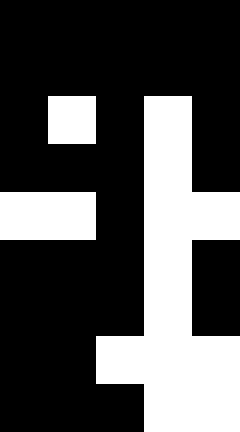[["black", "black", "black", "black", "black"], ["black", "black", "black", "black", "black"], ["black", "white", "black", "white", "black"], ["black", "black", "black", "white", "black"], ["white", "white", "black", "white", "white"], ["black", "black", "black", "white", "black"], ["black", "black", "black", "white", "black"], ["black", "black", "white", "white", "white"], ["black", "black", "black", "white", "white"]]